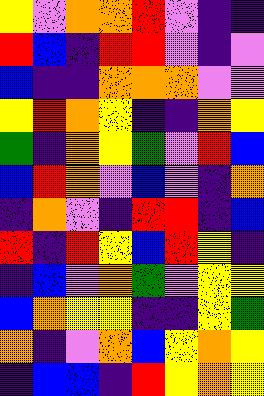[["yellow", "violet", "orange", "orange", "red", "violet", "indigo", "indigo"], ["red", "blue", "indigo", "red", "red", "violet", "indigo", "violet"], ["blue", "indigo", "indigo", "orange", "orange", "orange", "violet", "violet"], ["yellow", "red", "orange", "yellow", "indigo", "indigo", "orange", "yellow"], ["green", "indigo", "orange", "yellow", "green", "violet", "red", "blue"], ["blue", "red", "orange", "violet", "blue", "violet", "indigo", "orange"], ["indigo", "orange", "violet", "indigo", "red", "red", "indigo", "blue"], ["red", "indigo", "red", "yellow", "blue", "red", "yellow", "indigo"], ["indigo", "blue", "violet", "orange", "green", "violet", "yellow", "yellow"], ["blue", "orange", "yellow", "yellow", "indigo", "indigo", "yellow", "green"], ["orange", "indigo", "violet", "orange", "blue", "yellow", "orange", "yellow"], ["indigo", "blue", "blue", "indigo", "red", "yellow", "orange", "yellow"]]